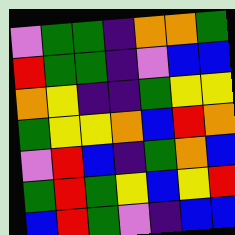[["violet", "green", "green", "indigo", "orange", "orange", "green"], ["red", "green", "green", "indigo", "violet", "blue", "blue"], ["orange", "yellow", "indigo", "indigo", "green", "yellow", "yellow"], ["green", "yellow", "yellow", "orange", "blue", "red", "orange"], ["violet", "red", "blue", "indigo", "green", "orange", "blue"], ["green", "red", "green", "yellow", "blue", "yellow", "red"], ["blue", "red", "green", "violet", "indigo", "blue", "blue"]]